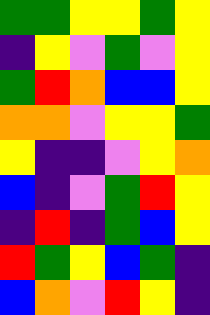[["green", "green", "yellow", "yellow", "green", "yellow"], ["indigo", "yellow", "violet", "green", "violet", "yellow"], ["green", "red", "orange", "blue", "blue", "yellow"], ["orange", "orange", "violet", "yellow", "yellow", "green"], ["yellow", "indigo", "indigo", "violet", "yellow", "orange"], ["blue", "indigo", "violet", "green", "red", "yellow"], ["indigo", "red", "indigo", "green", "blue", "yellow"], ["red", "green", "yellow", "blue", "green", "indigo"], ["blue", "orange", "violet", "red", "yellow", "indigo"]]